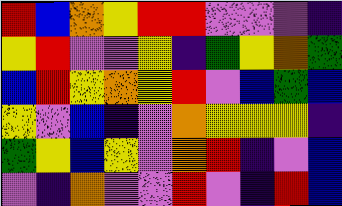[["red", "blue", "orange", "yellow", "red", "red", "violet", "violet", "violet", "indigo"], ["yellow", "red", "violet", "violet", "yellow", "indigo", "green", "yellow", "orange", "green"], ["blue", "red", "yellow", "orange", "yellow", "red", "violet", "blue", "green", "blue"], ["yellow", "violet", "blue", "indigo", "violet", "orange", "yellow", "yellow", "yellow", "indigo"], ["green", "yellow", "blue", "yellow", "violet", "orange", "red", "indigo", "violet", "blue"], ["violet", "indigo", "orange", "violet", "violet", "red", "violet", "indigo", "red", "blue"]]